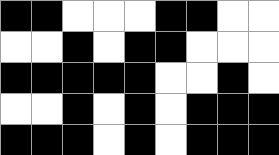[["black", "black", "white", "white", "white", "black", "black", "white", "white"], ["white", "white", "black", "white", "black", "black", "white", "white", "white"], ["black", "black", "black", "black", "black", "white", "white", "black", "white"], ["white", "white", "black", "white", "black", "white", "black", "black", "black"], ["black", "black", "black", "white", "black", "white", "black", "black", "black"]]